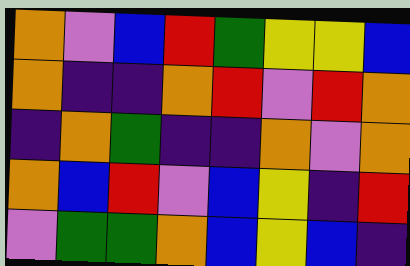[["orange", "violet", "blue", "red", "green", "yellow", "yellow", "blue"], ["orange", "indigo", "indigo", "orange", "red", "violet", "red", "orange"], ["indigo", "orange", "green", "indigo", "indigo", "orange", "violet", "orange"], ["orange", "blue", "red", "violet", "blue", "yellow", "indigo", "red"], ["violet", "green", "green", "orange", "blue", "yellow", "blue", "indigo"]]